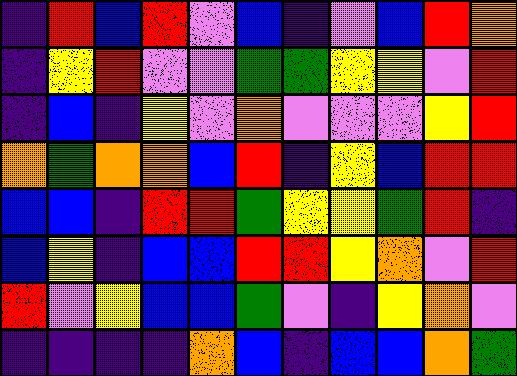[["indigo", "red", "blue", "red", "violet", "blue", "indigo", "violet", "blue", "red", "orange"], ["indigo", "yellow", "red", "violet", "violet", "green", "green", "yellow", "yellow", "violet", "red"], ["indigo", "blue", "indigo", "yellow", "violet", "orange", "violet", "violet", "violet", "yellow", "red"], ["orange", "green", "orange", "orange", "blue", "red", "indigo", "yellow", "blue", "red", "red"], ["blue", "blue", "indigo", "red", "red", "green", "yellow", "yellow", "green", "red", "indigo"], ["blue", "yellow", "indigo", "blue", "blue", "red", "red", "yellow", "orange", "violet", "red"], ["red", "violet", "yellow", "blue", "blue", "green", "violet", "indigo", "yellow", "orange", "violet"], ["indigo", "indigo", "indigo", "indigo", "orange", "blue", "indigo", "blue", "blue", "orange", "green"]]